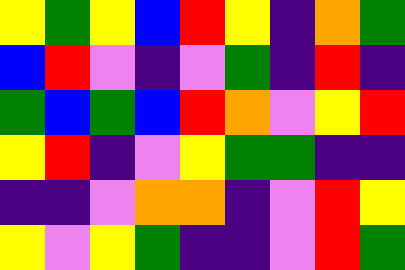[["yellow", "green", "yellow", "blue", "red", "yellow", "indigo", "orange", "green"], ["blue", "red", "violet", "indigo", "violet", "green", "indigo", "red", "indigo"], ["green", "blue", "green", "blue", "red", "orange", "violet", "yellow", "red"], ["yellow", "red", "indigo", "violet", "yellow", "green", "green", "indigo", "indigo"], ["indigo", "indigo", "violet", "orange", "orange", "indigo", "violet", "red", "yellow"], ["yellow", "violet", "yellow", "green", "indigo", "indigo", "violet", "red", "green"]]